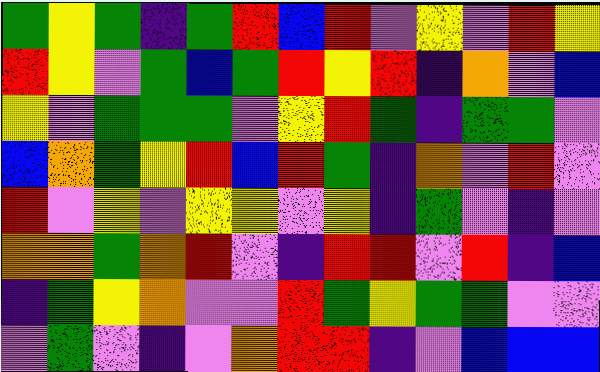[["green", "yellow", "green", "indigo", "green", "red", "blue", "red", "violet", "yellow", "violet", "red", "yellow"], ["red", "yellow", "violet", "green", "blue", "green", "red", "yellow", "red", "indigo", "orange", "violet", "blue"], ["yellow", "violet", "green", "green", "green", "violet", "yellow", "red", "green", "indigo", "green", "green", "violet"], ["blue", "orange", "green", "yellow", "red", "blue", "red", "green", "indigo", "orange", "violet", "red", "violet"], ["red", "violet", "yellow", "violet", "yellow", "yellow", "violet", "yellow", "indigo", "green", "violet", "indigo", "violet"], ["orange", "orange", "green", "orange", "red", "violet", "indigo", "red", "red", "violet", "red", "indigo", "blue"], ["indigo", "green", "yellow", "orange", "violet", "violet", "red", "green", "yellow", "green", "green", "violet", "violet"], ["violet", "green", "violet", "indigo", "violet", "orange", "red", "red", "indigo", "violet", "blue", "blue", "blue"]]